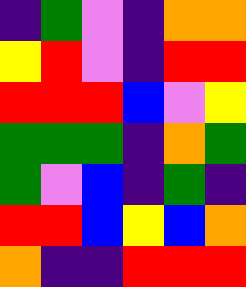[["indigo", "green", "violet", "indigo", "orange", "orange"], ["yellow", "red", "violet", "indigo", "red", "red"], ["red", "red", "red", "blue", "violet", "yellow"], ["green", "green", "green", "indigo", "orange", "green"], ["green", "violet", "blue", "indigo", "green", "indigo"], ["red", "red", "blue", "yellow", "blue", "orange"], ["orange", "indigo", "indigo", "red", "red", "red"]]